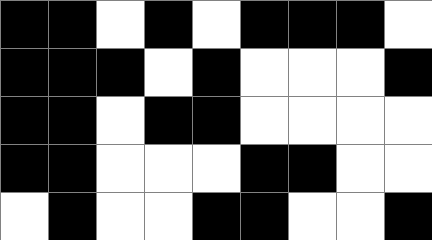[["black", "black", "white", "black", "white", "black", "black", "black", "white"], ["black", "black", "black", "white", "black", "white", "white", "white", "black"], ["black", "black", "white", "black", "black", "white", "white", "white", "white"], ["black", "black", "white", "white", "white", "black", "black", "white", "white"], ["white", "black", "white", "white", "black", "black", "white", "white", "black"]]